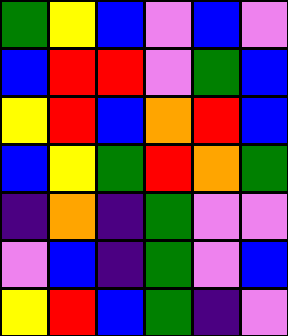[["green", "yellow", "blue", "violet", "blue", "violet"], ["blue", "red", "red", "violet", "green", "blue"], ["yellow", "red", "blue", "orange", "red", "blue"], ["blue", "yellow", "green", "red", "orange", "green"], ["indigo", "orange", "indigo", "green", "violet", "violet"], ["violet", "blue", "indigo", "green", "violet", "blue"], ["yellow", "red", "blue", "green", "indigo", "violet"]]